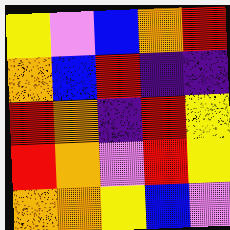[["yellow", "violet", "blue", "orange", "red"], ["orange", "blue", "red", "indigo", "indigo"], ["red", "orange", "indigo", "red", "yellow"], ["red", "orange", "violet", "red", "yellow"], ["orange", "orange", "yellow", "blue", "violet"]]